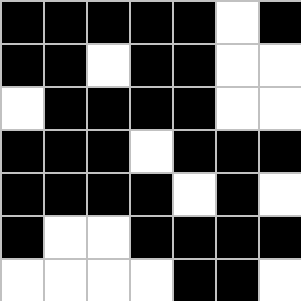[["black", "black", "black", "black", "black", "white", "black"], ["black", "black", "white", "black", "black", "white", "white"], ["white", "black", "black", "black", "black", "white", "white"], ["black", "black", "black", "white", "black", "black", "black"], ["black", "black", "black", "black", "white", "black", "white"], ["black", "white", "white", "black", "black", "black", "black"], ["white", "white", "white", "white", "black", "black", "white"]]